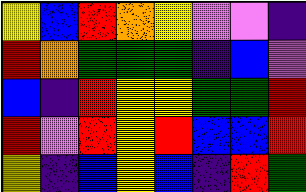[["yellow", "blue", "red", "orange", "yellow", "violet", "violet", "indigo"], ["red", "orange", "green", "green", "green", "indigo", "blue", "violet"], ["blue", "indigo", "red", "yellow", "yellow", "green", "green", "red"], ["red", "violet", "red", "yellow", "red", "blue", "blue", "red"], ["yellow", "indigo", "blue", "yellow", "blue", "indigo", "red", "green"]]